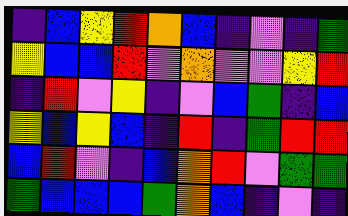[["indigo", "blue", "yellow", "red", "orange", "blue", "indigo", "violet", "indigo", "green"], ["yellow", "blue", "blue", "red", "violet", "orange", "violet", "violet", "yellow", "red"], ["indigo", "red", "violet", "yellow", "indigo", "violet", "blue", "green", "indigo", "blue"], ["yellow", "blue", "yellow", "blue", "indigo", "red", "indigo", "green", "red", "red"], ["blue", "red", "violet", "indigo", "blue", "orange", "red", "violet", "green", "green"], ["green", "blue", "blue", "blue", "green", "orange", "blue", "indigo", "violet", "indigo"]]